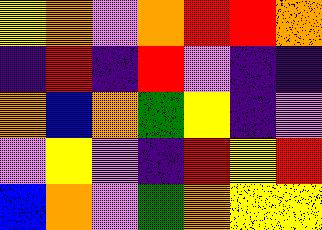[["yellow", "orange", "violet", "orange", "red", "red", "orange"], ["indigo", "red", "indigo", "red", "violet", "indigo", "indigo"], ["orange", "blue", "orange", "green", "yellow", "indigo", "violet"], ["violet", "yellow", "violet", "indigo", "red", "yellow", "red"], ["blue", "orange", "violet", "green", "orange", "yellow", "yellow"]]